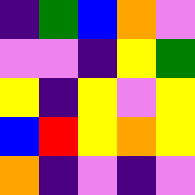[["indigo", "green", "blue", "orange", "violet"], ["violet", "violet", "indigo", "yellow", "green"], ["yellow", "indigo", "yellow", "violet", "yellow"], ["blue", "red", "yellow", "orange", "yellow"], ["orange", "indigo", "violet", "indigo", "violet"]]